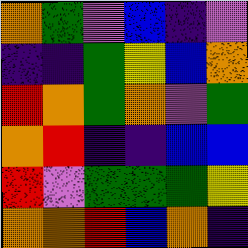[["orange", "green", "violet", "blue", "indigo", "violet"], ["indigo", "indigo", "green", "yellow", "blue", "orange"], ["red", "orange", "green", "orange", "violet", "green"], ["orange", "red", "indigo", "indigo", "blue", "blue"], ["red", "violet", "green", "green", "green", "yellow"], ["orange", "orange", "red", "blue", "orange", "indigo"]]